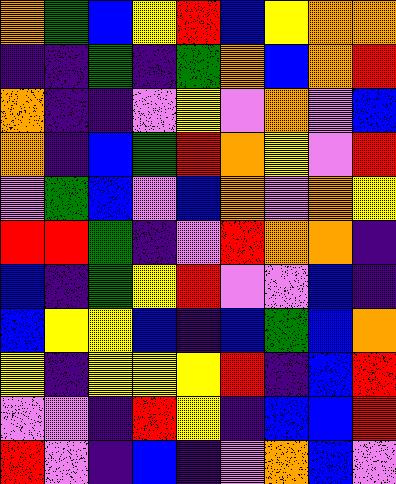[["orange", "green", "blue", "yellow", "red", "blue", "yellow", "orange", "orange"], ["indigo", "indigo", "green", "indigo", "green", "orange", "blue", "orange", "red"], ["orange", "indigo", "indigo", "violet", "yellow", "violet", "orange", "violet", "blue"], ["orange", "indigo", "blue", "green", "red", "orange", "yellow", "violet", "red"], ["violet", "green", "blue", "violet", "blue", "orange", "violet", "orange", "yellow"], ["red", "red", "green", "indigo", "violet", "red", "orange", "orange", "indigo"], ["blue", "indigo", "green", "yellow", "red", "violet", "violet", "blue", "indigo"], ["blue", "yellow", "yellow", "blue", "indigo", "blue", "green", "blue", "orange"], ["yellow", "indigo", "yellow", "yellow", "yellow", "red", "indigo", "blue", "red"], ["violet", "violet", "indigo", "red", "yellow", "indigo", "blue", "blue", "red"], ["red", "violet", "indigo", "blue", "indigo", "violet", "orange", "blue", "violet"]]